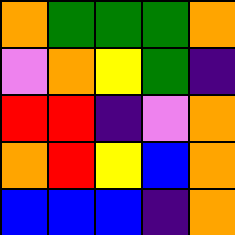[["orange", "green", "green", "green", "orange"], ["violet", "orange", "yellow", "green", "indigo"], ["red", "red", "indigo", "violet", "orange"], ["orange", "red", "yellow", "blue", "orange"], ["blue", "blue", "blue", "indigo", "orange"]]